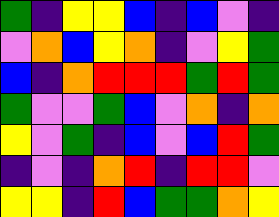[["green", "indigo", "yellow", "yellow", "blue", "indigo", "blue", "violet", "indigo"], ["violet", "orange", "blue", "yellow", "orange", "indigo", "violet", "yellow", "green"], ["blue", "indigo", "orange", "red", "red", "red", "green", "red", "green"], ["green", "violet", "violet", "green", "blue", "violet", "orange", "indigo", "orange"], ["yellow", "violet", "green", "indigo", "blue", "violet", "blue", "red", "green"], ["indigo", "violet", "indigo", "orange", "red", "indigo", "red", "red", "violet"], ["yellow", "yellow", "indigo", "red", "blue", "green", "green", "orange", "yellow"]]